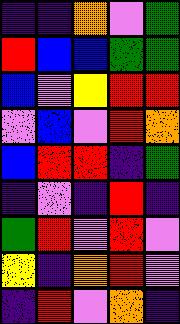[["indigo", "indigo", "orange", "violet", "green"], ["red", "blue", "blue", "green", "green"], ["blue", "violet", "yellow", "red", "red"], ["violet", "blue", "violet", "red", "orange"], ["blue", "red", "red", "indigo", "green"], ["indigo", "violet", "indigo", "red", "indigo"], ["green", "red", "violet", "red", "violet"], ["yellow", "indigo", "orange", "red", "violet"], ["indigo", "red", "violet", "orange", "indigo"]]